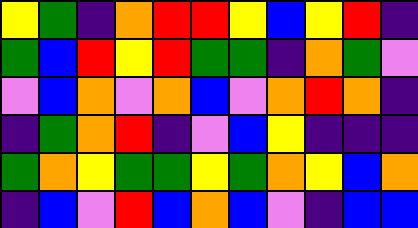[["yellow", "green", "indigo", "orange", "red", "red", "yellow", "blue", "yellow", "red", "indigo"], ["green", "blue", "red", "yellow", "red", "green", "green", "indigo", "orange", "green", "violet"], ["violet", "blue", "orange", "violet", "orange", "blue", "violet", "orange", "red", "orange", "indigo"], ["indigo", "green", "orange", "red", "indigo", "violet", "blue", "yellow", "indigo", "indigo", "indigo"], ["green", "orange", "yellow", "green", "green", "yellow", "green", "orange", "yellow", "blue", "orange"], ["indigo", "blue", "violet", "red", "blue", "orange", "blue", "violet", "indigo", "blue", "blue"]]